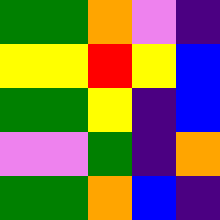[["green", "green", "orange", "violet", "indigo"], ["yellow", "yellow", "red", "yellow", "blue"], ["green", "green", "yellow", "indigo", "blue"], ["violet", "violet", "green", "indigo", "orange"], ["green", "green", "orange", "blue", "indigo"]]